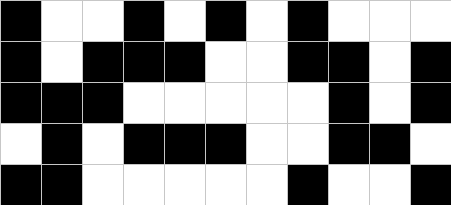[["black", "white", "white", "black", "white", "black", "white", "black", "white", "white", "white"], ["black", "white", "black", "black", "black", "white", "white", "black", "black", "white", "black"], ["black", "black", "black", "white", "white", "white", "white", "white", "black", "white", "black"], ["white", "black", "white", "black", "black", "black", "white", "white", "black", "black", "white"], ["black", "black", "white", "white", "white", "white", "white", "black", "white", "white", "black"]]